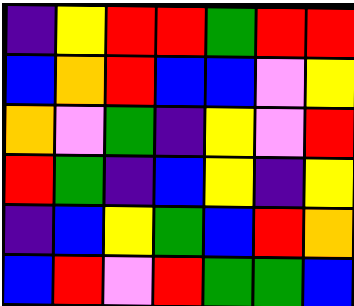[["indigo", "yellow", "red", "red", "green", "red", "red"], ["blue", "orange", "red", "blue", "blue", "violet", "yellow"], ["orange", "violet", "green", "indigo", "yellow", "violet", "red"], ["red", "green", "indigo", "blue", "yellow", "indigo", "yellow"], ["indigo", "blue", "yellow", "green", "blue", "red", "orange"], ["blue", "red", "violet", "red", "green", "green", "blue"]]